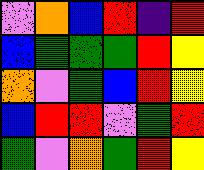[["violet", "orange", "blue", "red", "indigo", "red"], ["blue", "green", "green", "green", "red", "yellow"], ["orange", "violet", "green", "blue", "red", "yellow"], ["blue", "red", "red", "violet", "green", "red"], ["green", "violet", "orange", "green", "red", "yellow"]]